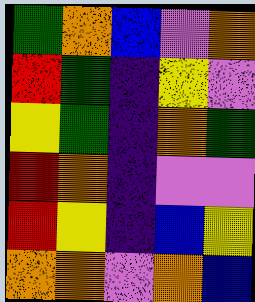[["green", "orange", "blue", "violet", "orange"], ["red", "green", "indigo", "yellow", "violet"], ["yellow", "green", "indigo", "orange", "green"], ["red", "orange", "indigo", "violet", "violet"], ["red", "yellow", "indigo", "blue", "yellow"], ["orange", "orange", "violet", "orange", "blue"]]